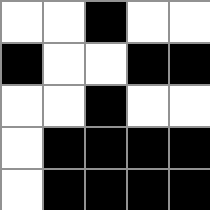[["white", "white", "black", "white", "white"], ["black", "white", "white", "black", "black"], ["white", "white", "black", "white", "white"], ["white", "black", "black", "black", "black"], ["white", "black", "black", "black", "black"]]